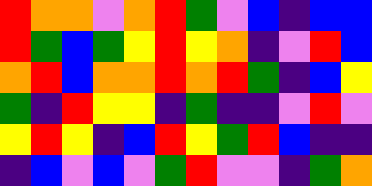[["red", "orange", "orange", "violet", "orange", "red", "green", "violet", "blue", "indigo", "blue", "blue"], ["red", "green", "blue", "green", "yellow", "red", "yellow", "orange", "indigo", "violet", "red", "blue"], ["orange", "red", "blue", "orange", "orange", "red", "orange", "red", "green", "indigo", "blue", "yellow"], ["green", "indigo", "red", "yellow", "yellow", "indigo", "green", "indigo", "indigo", "violet", "red", "violet"], ["yellow", "red", "yellow", "indigo", "blue", "red", "yellow", "green", "red", "blue", "indigo", "indigo"], ["indigo", "blue", "violet", "blue", "violet", "green", "red", "violet", "violet", "indigo", "green", "orange"]]